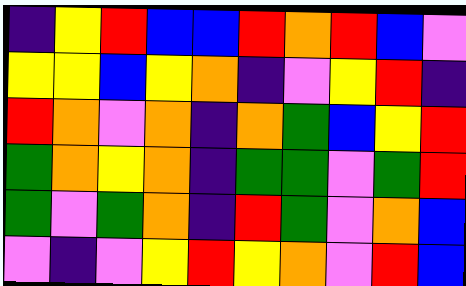[["indigo", "yellow", "red", "blue", "blue", "red", "orange", "red", "blue", "violet"], ["yellow", "yellow", "blue", "yellow", "orange", "indigo", "violet", "yellow", "red", "indigo"], ["red", "orange", "violet", "orange", "indigo", "orange", "green", "blue", "yellow", "red"], ["green", "orange", "yellow", "orange", "indigo", "green", "green", "violet", "green", "red"], ["green", "violet", "green", "orange", "indigo", "red", "green", "violet", "orange", "blue"], ["violet", "indigo", "violet", "yellow", "red", "yellow", "orange", "violet", "red", "blue"]]